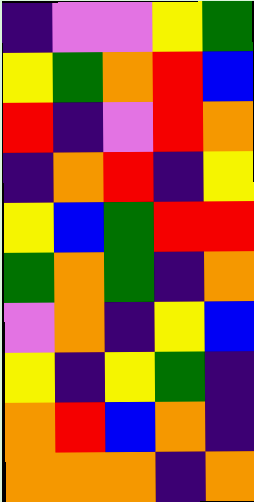[["indigo", "violet", "violet", "yellow", "green"], ["yellow", "green", "orange", "red", "blue"], ["red", "indigo", "violet", "red", "orange"], ["indigo", "orange", "red", "indigo", "yellow"], ["yellow", "blue", "green", "red", "red"], ["green", "orange", "green", "indigo", "orange"], ["violet", "orange", "indigo", "yellow", "blue"], ["yellow", "indigo", "yellow", "green", "indigo"], ["orange", "red", "blue", "orange", "indigo"], ["orange", "orange", "orange", "indigo", "orange"]]